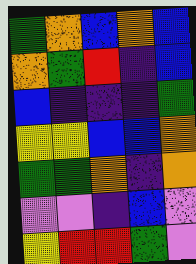[["green", "orange", "blue", "orange", "blue"], ["orange", "green", "red", "indigo", "blue"], ["blue", "indigo", "indigo", "indigo", "green"], ["yellow", "yellow", "blue", "blue", "orange"], ["green", "green", "orange", "indigo", "orange"], ["violet", "violet", "indigo", "blue", "violet"], ["yellow", "red", "red", "green", "violet"]]